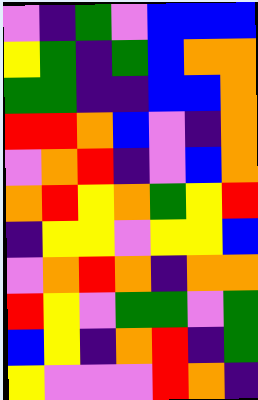[["violet", "indigo", "green", "violet", "blue", "blue", "blue"], ["yellow", "green", "indigo", "green", "blue", "orange", "orange"], ["green", "green", "indigo", "indigo", "blue", "blue", "orange"], ["red", "red", "orange", "blue", "violet", "indigo", "orange"], ["violet", "orange", "red", "indigo", "violet", "blue", "orange"], ["orange", "red", "yellow", "orange", "green", "yellow", "red"], ["indigo", "yellow", "yellow", "violet", "yellow", "yellow", "blue"], ["violet", "orange", "red", "orange", "indigo", "orange", "orange"], ["red", "yellow", "violet", "green", "green", "violet", "green"], ["blue", "yellow", "indigo", "orange", "red", "indigo", "green"], ["yellow", "violet", "violet", "violet", "red", "orange", "indigo"]]